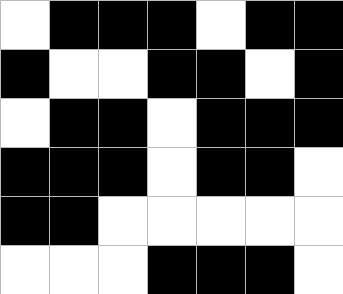[["white", "black", "black", "black", "white", "black", "black"], ["black", "white", "white", "black", "black", "white", "black"], ["white", "black", "black", "white", "black", "black", "black"], ["black", "black", "black", "white", "black", "black", "white"], ["black", "black", "white", "white", "white", "white", "white"], ["white", "white", "white", "black", "black", "black", "white"]]